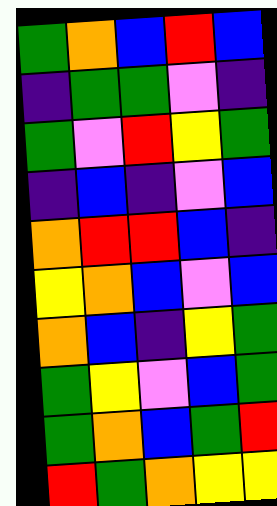[["green", "orange", "blue", "red", "blue"], ["indigo", "green", "green", "violet", "indigo"], ["green", "violet", "red", "yellow", "green"], ["indigo", "blue", "indigo", "violet", "blue"], ["orange", "red", "red", "blue", "indigo"], ["yellow", "orange", "blue", "violet", "blue"], ["orange", "blue", "indigo", "yellow", "green"], ["green", "yellow", "violet", "blue", "green"], ["green", "orange", "blue", "green", "red"], ["red", "green", "orange", "yellow", "yellow"]]